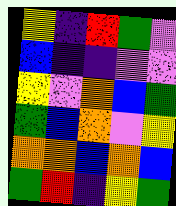[["yellow", "indigo", "red", "green", "violet"], ["blue", "indigo", "indigo", "violet", "violet"], ["yellow", "violet", "orange", "blue", "green"], ["green", "blue", "orange", "violet", "yellow"], ["orange", "orange", "blue", "orange", "blue"], ["green", "red", "indigo", "yellow", "green"]]